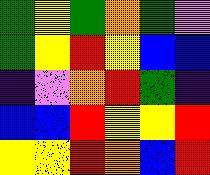[["green", "yellow", "green", "orange", "green", "violet"], ["green", "yellow", "red", "yellow", "blue", "blue"], ["indigo", "violet", "orange", "red", "green", "indigo"], ["blue", "blue", "red", "yellow", "yellow", "red"], ["yellow", "yellow", "red", "orange", "blue", "red"]]